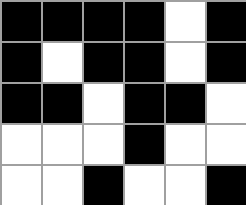[["black", "black", "black", "black", "white", "black"], ["black", "white", "black", "black", "white", "black"], ["black", "black", "white", "black", "black", "white"], ["white", "white", "white", "black", "white", "white"], ["white", "white", "black", "white", "white", "black"]]